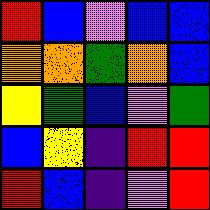[["red", "blue", "violet", "blue", "blue"], ["orange", "orange", "green", "orange", "blue"], ["yellow", "green", "blue", "violet", "green"], ["blue", "yellow", "indigo", "red", "red"], ["red", "blue", "indigo", "violet", "red"]]